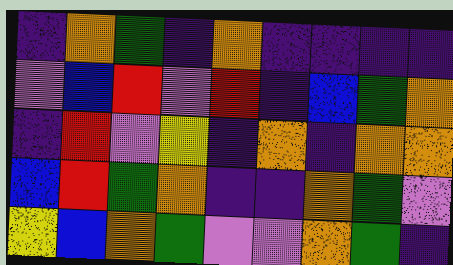[["indigo", "orange", "green", "indigo", "orange", "indigo", "indigo", "indigo", "indigo"], ["violet", "blue", "red", "violet", "red", "indigo", "blue", "green", "orange"], ["indigo", "red", "violet", "yellow", "indigo", "orange", "indigo", "orange", "orange"], ["blue", "red", "green", "orange", "indigo", "indigo", "orange", "green", "violet"], ["yellow", "blue", "orange", "green", "violet", "violet", "orange", "green", "indigo"]]